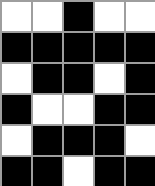[["white", "white", "black", "white", "white"], ["black", "black", "black", "black", "black"], ["white", "black", "black", "white", "black"], ["black", "white", "white", "black", "black"], ["white", "black", "black", "black", "white"], ["black", "black", "white", "black", "black"]]